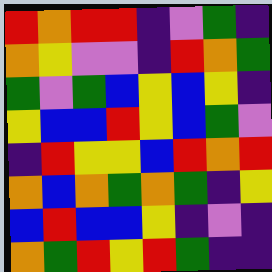[["red", "orange", "red", "red", "indigo", "violet", "green", "indigo"], ["orange", "yellow", "violet", "violet", "indigo", "red", "orange", "green"], ["green", "violet", "green", "blue", "yellow", "blue", "yellow", "indigo"], ["yellow", "blue", "blue", "red", "yellow", "blue", "green", "violet"], ["indigo", "red", "yellow", "yellow", "blue", "red", "orange", "red"], ["orange", "blue", "orange", "green", "orange", "green", "indigo", "yellow"], ["blue", "red", "blue", "blue", "yellow", "indigo", "violet", "indigo"], ["orange", "green", "red", "yellow", "red", "green", "indigo", "indigo"]]